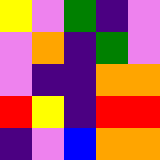[["yellow", "violet", "green", "indigo", "violet"], ["violet", "orange", "indigo", "green", "violet"], ["violet", "indigo", "indigo", "orange", "orange"], ["red", "yellow", "indigo", "red", "red"], ["indigo", "violet", "blue", "orange", "orange"]]